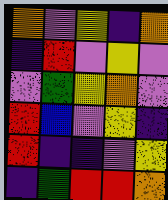[["orange", "violet", "yellow", "indigo", "orange"], ["indigo", "red", "violet", "yellow", "violet"], ["violet", "green", "yellow", "orange", "violet"], ["red", "blue", "violet", "yellow", "indigo"], ["red", "indigo", "indigo", "violet", "yellow"], ["indigo", "green", "red", "red", "orange"]]